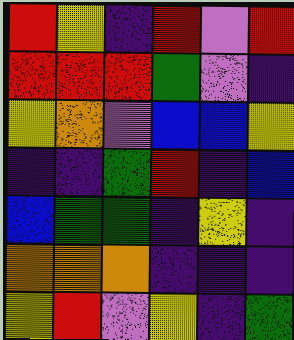[["red", "yellow", "indigo", "red", "violet", "red"], ["red", "red", "red", "green", "violet", "indigo"], ["yellow", "orange", "violet", "blue", "blue", "yellow"], ["indigo", "indigo", "green", "red", "indigo", "blue"], ["blue", "green", "green", "indigo", "yellow", "indigo"], ["orange", "orange", "orange", "indigo", "indigo", "indigo"], ["yellow", "red", "violet", "yellow", "indigo", "green"]]